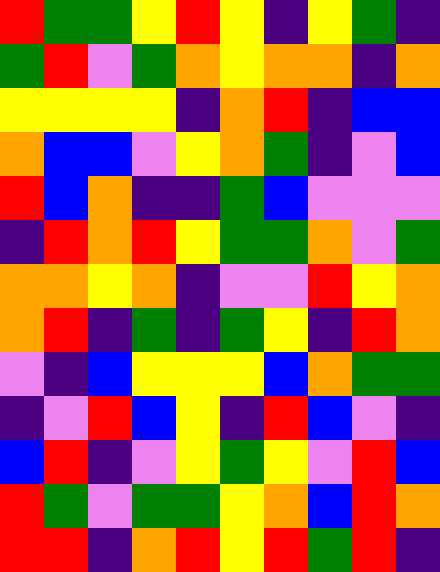[["red", "green", "green", "yellow", "red", "yellow", "indigo", "yellow", "green", "indigo"], ["green", "red", "violet", "green", "orange", "yellow", "orange", "orange", "indigo", "orange"], ["yellow", "yellow", "yellow", "yellow", "indigo", "orange", "red", "indigo", "blue", "blue"], ["orange", "blue", "blue", "violet", "yellow", "orange", "green", "indigo", "violet", "blue"], ["red", "blue", "orange", "indigo", "indigo", "green", "blue", "violet", "violet", "violet"], ["indigo", "red", "orange", "red", "yellow", "green", "green", "orange", "violet", "green"], ["orange", "orange", "yellow", "orange", "indigo", "violet", "violet", "red", "yellow", "orange"], ["orange", "red", "indigo", "green", "indigo", "green", "yellow", "indigo", "red", "orange"], ["violet", "indigo", "blue", "yellow", "yellow", "yellow", "blue", "orange", "green", "green"], ["indigo", "violet", "red", "blue", "yellow", "indigo", "red", "blue", "violet", "indigo"], ["blue", "red", "indigo", "violet", "yellow", "green", "yellow", "violet", "red", "blue"], ["red", "green", "violet", "green", "green", "yellow", "orange", "blue", "red", "orange"], ["red", "red", "indigo", "orange", "red", "yellow", "red", "green", "red", "indigo"]]